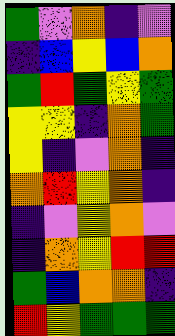[["green", "violet", "orange", "indigo", "violet"], ["indigo", "blue", "yellow", "blue", "orange"], ["green", "red", "green", "yellow", "green"], ["yellow", "yellow", "indigo", "orange", "green"], ["yellow", "indigo", "violet", "orange", "indigo"], ["orange", "red", "yellow", "orange", "indigo"], ["indigo", "violet", "yellow", "orange", "violet"], ["indigo", "orange", "yellow", "red", "red"], ["green", "blue", "orange", "orange", "indigo"], ["red", "yellow", "green", "green", "green"]]